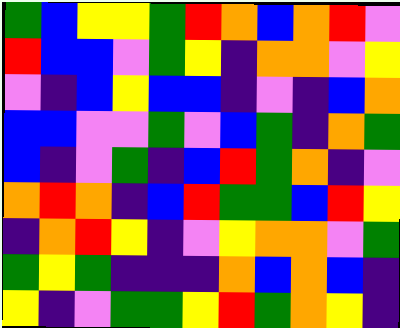[["green", "blue", "yellow", "yellow", "green", "red", "orange", "blue", "orange", "red", "violet"], ["red", "blue", "blue", "violet", "green", "yellow", "indigo", "orange", "orange", "violet", "yellow"], ["violet", "indigo", "blue", "yellow", "blue", "blue", "indigo", "violet", "indigo", "blue", "orange"], ["blue", "blue", "violet", "violet", "green", "violet", "blue", "green", "indigo", "orange", "green"], ["blue", "indigo", "violet", "green", "indigo", "blue", "red", "green", "orange", "indigo", "violet"], ["orange", "red", "orange", "indigo", "blue", "red", "green", "green", "blue", "red", "yellow"], ["indigo", "orange", "red", "yellow", "indigo", "violet", "yellow", "orange", "orange", "violet", "green"], ["green", "yellow", "green", "indigo", "indigo", "indigo", "orange", "blue", "orange", "blue", "indigo"], ["yellow", "indigo", "violet", "green", "green", "yellow", "red", "green", "orange", "yellow", "indigo"]]